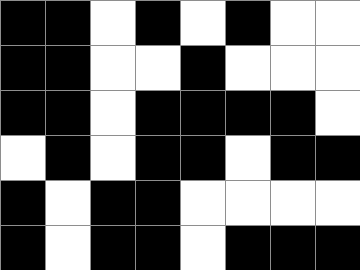[["black", "black", "white", "black", "white", "black", "white", "white"], ["black", "black", "white", "white", "black", "white", "white", "white"], ["black", "black", "white", "black", "black", "black", "black", "white"], ["white", "black", "white", "black", "black", "white", "black", "black"], ["black", "white", "black", "black", "white", "white", "white", "white"], ["black", "white", "black", "black", "white", "black", "black", "black"]]